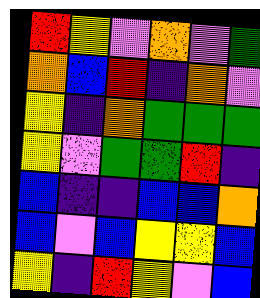[["red", "yellow", "violet", "orange", "violet", "green"], ["orange", "blue", "red", "indigo", "orange", "violet"], ["yellow", "indigo", "orange", "green", "green", "green"], ["yellow", "violet", "green", "green", "red", "indigo"], ["blue", "indigo", "indigo", "blue", "blue", "orange"], ["blue", "violet", "blue", "yellow", "yellow", "blue"], ["yellow", "indigo", "red", "yellow", "violet", "blue"]]